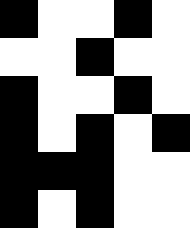[["black", "white", "white", "black", "white"], ["white", "white", "black", "white", "white"], ["black", "white", "white", "black", "white"], ["black", "white", "black", "white", "black"], ["black", "black", "black", "white", "white"], ["black", "white", "black", "white", "white"]]